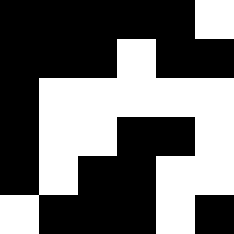[["black", "black", "black", "black", "black", "white"], ["black", "black", "black", "white", "black", "black"], ["black", "white", "white", "white", "white", "white"], ["black", "white", "white", "black", "black", "white"], ["black", "white", "black", "black", "white", "white"], ["white", "black", "black", "black", "white", "black"]]